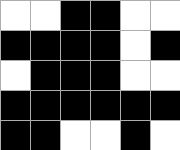[["white", "white", "black", "black", "white", "white"], ["black", "black", "black", "black", "white", "black"], ["white", "black", "black", "black", "white", "white"], ["black", "black", "black", "black", "black", "black"], ["black", "black", "white", "white", "black", "white"]]